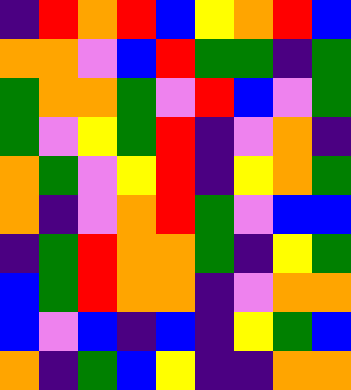[["indigo", "red", "orange", "red", "blue", "yellow", "orange", "red", "blue"], ["orange", "orange", "violet", "blue", "red", "green", "green", "indigo", "green"], ["green", "orange", "orange", "green", "violet", "red", "blue", "violet", "green"], ["green", "violet", "yellow", "green", "red", "indigo", "violet", "orange", "indigo"], ["orange", "green", "violet", "yellow", "red", "indigo", "yellow", "orange", "green"], ["orange", "indigo", "violet", "orange", "red", "green", "violet", "blue", "blue"], ["indigo", "green", "red", "orange", "orange", "green", "indigo", "yellow", "green"], ["blue", "green", "red", "orange", "orange", "indigo", "violet", "orange", "orange"], ["blue", "violet", "blue", "indigo", "blue", "indigo", "yellow", "green", "blue"], ["orange", "indigo", "green", "blue", "yellow", "indigo", "indigo", "orange", "orange"]]